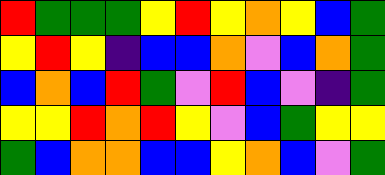[["red", "green", "green", "green", "yellow", "red", "yellow", "orange", "yellow", "blue", "green"], ["yellow", "red", "yellow", "indigo", "blue", "blue", "orange", "violet", "blue", "orange", "green"], ["blue", "orange", "blue", "red", "green", "violet", "red", "blue", "violet", "indigo", "green"], ["yellow", "yellow", "red", "orange", "red", "yellow", "violet", "blue", "green", "yellow", "yellow"], ["green", "blue", "orange", "orange", "blue", "blue", "yellow", "orange", "blue", "violet", "green"]]